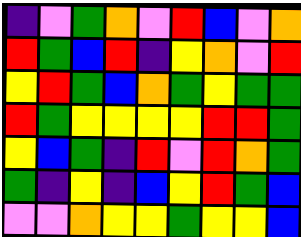[["indigo", "violet", "green", "orange", "violet", "red", "blue", "violet", "orange"], ["red", "green", "blue", "red", "indigo", "yellow", "orange", "violet", "red"], ["yellow", "red", "green", "blue", "orange", "green", "yellow", "green", "green"], ["red", "green", "yellow", "yellow", "yellow", "yellow", "red", "red", "green"], ["yellow", "blue", "green", "indigo", "red", "violet", "red", "orange", "green"], ["green", "indigo", "yellow", "indigo", "blue", "yellow", "red", "green", "blue"], ["violet", "violet", "orange", "yellow", "yellow", "green", "yellow", "yellow", "blue"]]